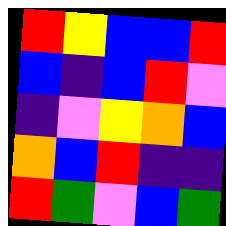[["red", "yellow", "blue", "blue", "red"], ["blue", "indigo", "blue", "red", "violet"], ["indigo", "violet", "yellow", "orange", "blue"], ["orange", "blue", "red", "indigo", "indigo"], ["red", "green", "violet", "blue", "green"]]